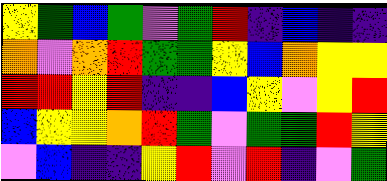[["yellow", "green", "blue", "green", "violet", "green", "red", "indigo", "blue", "indigo", "indigo"], ["orange", "violet", "orange", "red", "green", "green", "yellow", "blue", "orange", "yellow", "yellow"], ["red", "red", "yellow", "red", "indigo", "indigo", "blue", "yellow", "violet", "yellow", "red"], ["blue", "yellow", "yellow", "orange", "red", "green", "violet", "green", "green", "red", "yellow"], ["violet", "blue", "indigo", "indigo", "yellow", "red", "violet", "red", "indigo", "violet", "green"]]